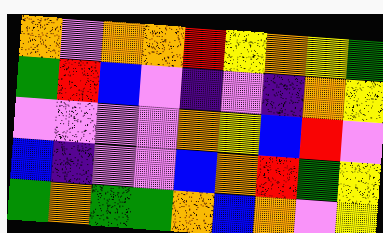[["orange", "violet", "orange", "orange", "red", "yellow", "orange", "yellow", "green"], ["green", "red", "blue", "violet", "indigo", "violet", "indigo", "orange", "yellow"], ["violet", "violet", "violet", "violet", "orange", "yellow", "blue", "red", "violet"], ["blue", "indigo", "violet", "violet", "blue", "orange", "red", "green", "yellow"], ["green", "orange", "green", "green", "orange", "blue", "orange", "violet", "yellow"]]